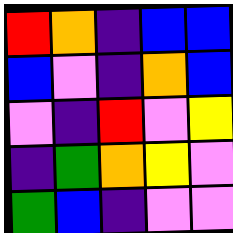[["red", "orange", "indigo", "blue", "blue"], ["blue", "violet", "indigo", "orange", "blue"], ["violet", "indigo", "red", "violet", "yellow"], ["indigo", "green", "orange", "yellow", "violet"], ["green", "blue", "indigo", "violet", "violet"]]